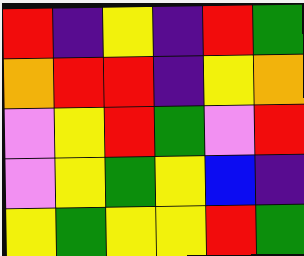[["red", "indigo", "yellow", "indigo", "red", "green"], ["orange", "red", "red", "indigo", "yellow", "orange"], ["violet", "yellow", "red", "green", "violet", "red"], ["violet", "yellow", "green", "yellow", "blue", "indigo"], ["yellow", "green", "yellow", "yellow", "red", "green"]]